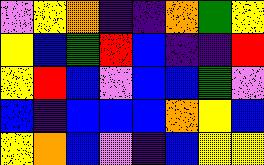[["violet", "yellow", "orange", "indigo", "indigo", "orange", "green", "yellow"], ["yellow", "blue", "green", "red", "blue", "indigo", "indigo", "red"], ["yellow", "red", "blue", "violet", "blue", "blue", "green", "violet"], ["blue", "indigo", "blue", "blue", "blue", "orange", "yellow", "blue"], ["yellow", "orange", "blue", "violet", "indigo", "blue", "yellow", "yellow"]]